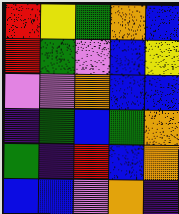[["red", "yellow", "green", "orange", "blue"], ["red", "green", "violet", "blue", "yellow"], ["violet", "violet", "orange", "blue", "blue"], ["indigo", "green", "blue", "green", "orange"], ["green", "indigo", "red", "blue", "orange"], ["blue", "blue", "violet", "orange", "indigo"]]